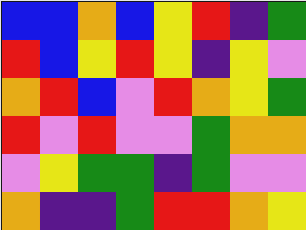[["blue", "blue", "orange", "blue", "yellow", "red", "indigo", "green"], ["red", "blue", "yellow", "red", "yellow", "indigo", "yellow", "violet"], ["orange", "red", "blue", "violet", "red", "orange", "yellow", "green"], ["red", "violet", "red", "violet", "violet", "green", "orange", "orange"], ["violet", "yellow", "green", "green", "indigo", "green", "violet", "violet"], ["orange", "indigo", "indigo", "green", "red", "red", "orange", "yellow"]]